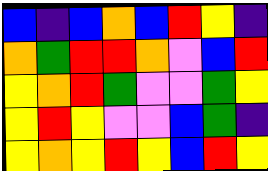[["blue", "indigo", "blue", "orange", "blue", "red", "yellow", "indigo"], ["orange", "green", "red", "red", "orange", "violet", "blue", "red"], ["yellow", "orange", "red", "green", "violet", "violet", "green", "yellow"], ["yellow", "red", "yellow", "violet", "violet", "blue", "green", "indigo"], ["yellow", "orange", "yellow", "red", "yellow", "blue", "red", "yellow"]]